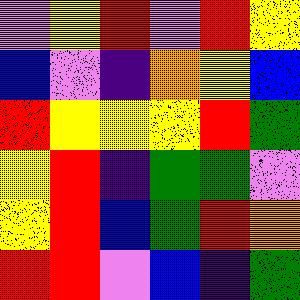[["violet", "yellow", "red", "violet", "red", "yellow"], ["blue", "violet", "indigo", "orange", "yellow", "blue"], ["red", "yellow", "yellow", "yellow", "red", "green"], ["yellow", "red", "indigo", "green", "green", "violet"], ["yellow", "red", "blue", "green", "red", "orange"], ["red", "red", "violet", "blue", "indigo", "green"]]